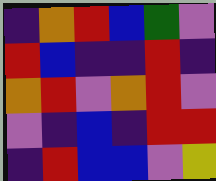[["indigo", "orange", "red", "blue", "green", "violet"], ["red", "blue", "indigo", "indigo", "red", "indigo"], ["orange", "red", "violet", "orange", "red", "violet"], ["violet", "indigo", "blue", "indigo", "red", "red"], ["indigo", "red", "blue", "blue", "violet", "yellow"]]